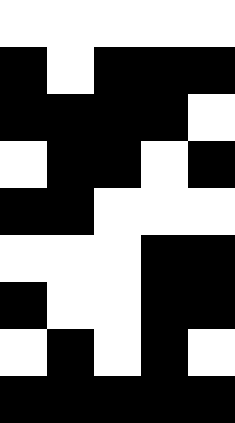[["white", "white", "white", "white", "white"], ["black", "white", "black", "black", "black"], ["black", "black", "black", "black", "white"], ["white", "black", "black", "white", "black"], ["black", "black", "white", "white", "white"], ["white", "white", "white", "black", "black"], ["black", "white", "white", "black", "black"], ["white", "black", "white", "black", "white"], ["black", "black", "black", "black", "black"]]